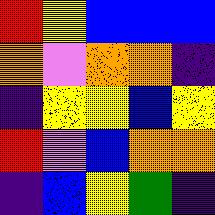[["red", "yellow", "blue", "blue", "blue"], ["orange", "violet", "orange", "orange", "indigo"], ["indigo", "yellow", "yellow", "blue", "yellow"], ["red", "violet", "blue", "orange", "orange"], ["indigo", "blue", "yellow", "green", "indigo"]]